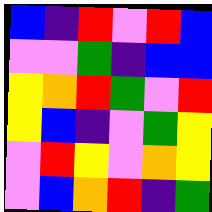[["blue", "indigo", "red", "violet", "red", "blue"], ["violet", "violet", "green", "indigo", "blue", "blue"], ["yellow", "orange", "red", "green", "violet", "red"], ["yellow", "blue", "indigo", "violet", "green", "yellow"], ["violet", "red", "yellow", "violet", "orange", "yellow"], ["violet", "blue", "orange", "red", "indigo", "green"]]